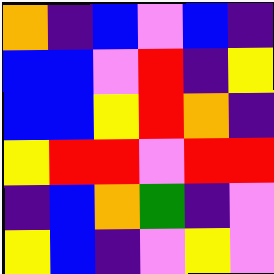[["orange", "indigo", "blue", "violet", "blue", "indigo"], ["blue", "blue", "violet", "red", "indigo", "yellow"], ["blue", "blue", "yellow", "red", "orange", "indigo"], ["yellow", "red", "red", "violet", "red", "red"], ["indigo", "blue", "orange", "green", "indigo", "violet"], ["yellow", "blue", "indigo", "violet", "yellow", "violet"]]